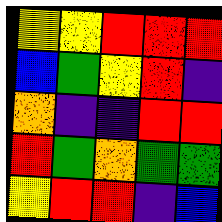[["yellow", "yellow", "red", "red", "red"], ["blue", "green", "yellow", "red", "indigo"], ["orange", "indigo", "indigo", "red", "red"], ["red", "green", "orange", "green", "green"], ["yellow", "red", "red", "indigo", "blue"]]